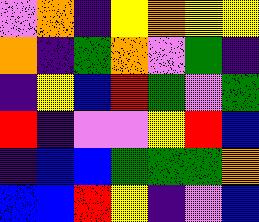[["violet", "orange", "indigo", "yellow", "orange", "yellow", "yellow"], ["orange", "indigo", "green", "orange", "violet", "green", "indigo"], ["indigo", "yellow", "blue", "red", "green", "violet", "green"], ["red", "indigo", "violet", "violet", "yellow", "red", "blue"], ["indigo", "blue", "blue", "green", "green", "green", "orange"], ["blue", "blue", "red", "yellow", "indigo", "violet", "blue"]]